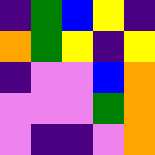[["indigo", "green", "blue", "yellow", "indigo"], ["orange", "green", "yellow", "indigo", "yellow"], ["indigo", "violet", "violet", "blue", "orange"], ["violet", "violet", "violet", "green", "orange"], ["violet", "indigo", "indigo", "violet", "orange"]]